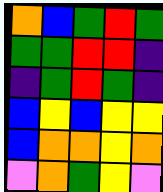[["orange", "blue", "green", "red", "green"], ["green", "green", "red", "red", "indigo"], ["indigo", "green", "red", "green", "indigo"], ["blue", "yellow", "blue", "yellow", "yellow"], ["blue", "orange", "orange", "yellow", "orange"], ["violet", "orange", "green", "yellow", "violet"]]